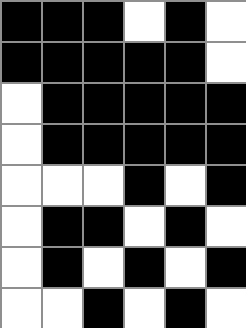[["black", "black", "black", "white", "black", "white"], ["black", "black", "black", "black", "black", "white"], ["white", "black", "black", "black", "black", "black"], ["white", "black", "black", "black", "black", "black"], ["white", "white", "white", "black", "white", "black"], ["white", "black", "black", "white", "black", "white"], ["white", "black", "white", "black", "white", "black"], ["white", "white", "black", "white", "black", "white"]]